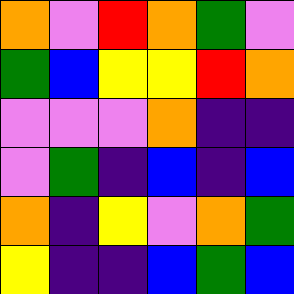[["orange", "violet", "red", "orange", "green", "violet"], ["green", "blue", "yellow", "yellow", "red", "orange"], ["violet", "violet", "violet", "orange", "indigo", "indigo"], ["violet", "green", "indigo", "blue", "indigo", "blue"], ["orange", "indigo", "yellow", "violet", "orange", "green"], ["yellow", "indigo", "indigo", "blue", "green", "blue"]]